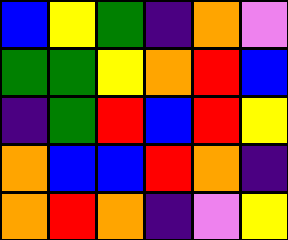[["blue", "yellow", "green", "indigo", "orange", "violet"], ["green", "green", "yellow", "orange", "red", "blue"], ["indigo", "green", "red", "blue", "red", "yellow"], ["orange", "blue", "blue", "red", "orange", "indigo"], ["orange", "red", "orange", "indigo", "violet", "yellow"]]